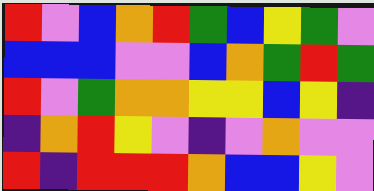[["red", "violet", "blue", "orange", "red", "green", "blue", "yellow", "green", "violet"], ["blue", "blue", "blue", "violet", "violet", "blue", "orange", "green", "red", "green"], ["red", "violet", "green", "orange", "orange", "yellow", "yellow", "blue", "yellow", "indigo"], ["indigo", "orange", "red", "yellow", "violet", "indigo", "violet", "orange", "violet", "violet"], ["red", "indigo", "red", "red", "red", "orange", "blue", "blue", "yellow", "violet"]]